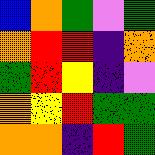[["blue", "orange", "green", "violet", "green"], ["orange", "red", "red", "indigo", "orange"], ["green", "red", "yellow", "indigo", "violet"], ["orange", "yellow", "red", "green", "green"], ["orange", "orange", "indigo", "red", "green"]]